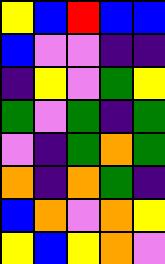[["yellow", "blue", "red", "blue", "blue"], ["blue", "violet", "violet", "indigo", "indigo"], ["indigo", "yellow", "violet", "green", "yellow"], ["green", "violet", "green", "indigo", "green"], ["violet", "indigo", "green", "orange", "green"], ["orange", "indigo", "orange", "green", "indigo"], ["blue", "orange", "violet", "orange", "yellow"], ["yellow", "blue", "yellow", "orange", "violet"]]